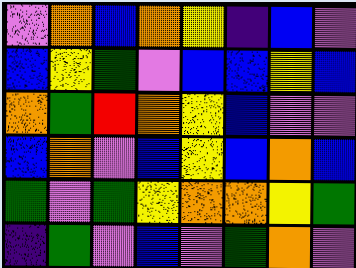[["violet", "orange", "blue", "orange", "yellow", "indigo", "blue", "violet"], ["blue", "yellow", "green", "violet", "blue", "blue", "yellow", "blue"], ["orange", "green", "red", "orange", "yellow", "blue", "violet", "violet"], ["blue", "orange", "violet", "blue", "yellow", "blue", "orange", "blue"], ["green", "violet", "green", "yellow", "orange", "orange", "yellow", "green"], ["indigo", "green", "violet", "blue", "violet", "green", "orange", "violet"]]